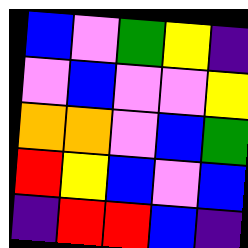[["blue", "violet", "green", "yellow", "indigo"], ["violet", "blue", "violet", "violet", "yellow"], ["orange", "orange", "violet", "blue", "green"], ["red", "yellow", "blue", "violet", "blue"], ["indigo", "red", "red", "blue", "indigo"]]